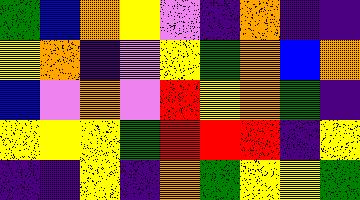[["green", "blue", "orange", "yellow", "violet", "indigo", "orange", "indigo", "indigo"], ["yellow", "orange", "indigo", "violet", "yellow", "green", "orange", "blue", "orange"], ["blue", "violet", "orange", "violet", "red", "yellow", "orange", "green", "indigo"], ["yellow", "yellow", "yellow", "green", "red", "red", "red", "indigo", "yellow"], ["indigo", "indigo", "yellow", "indigo", "orange", "green", "yellow", "yellow", "green"]]